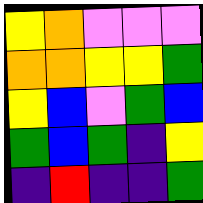[["yellow", "orange", "violet", "violet", "violet"], ["orange", "orange", "yellow", "yellow", "green"], ["yellow", "blue", "violet", "green", "blue"], ["green", "blue", "green", "indigo", "yellow"], ["indigo", "red", "indigo", "indigo", "green"]]